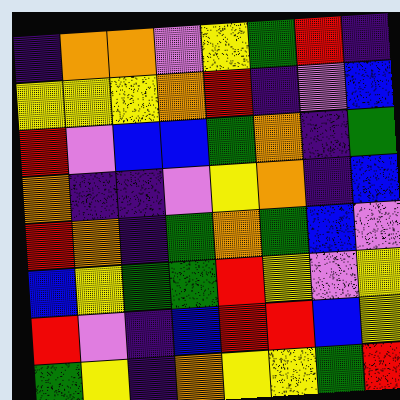[["indigo", "orange", "orange", "violet", "yellow", "green", "red", "indigo"], ["yellow", "yellow", "yellow", "orange", "red", "indigo", "violet", "blue"], ["red", "violet", "blue", "blue", "green", "orange", "indigo", "green"], ["orange", "indigo", "indigo", "violet", "yellow", "orange", "indigo", "blue"], ["red", "orange", "indigo", "green", "orange", "green", "blue", "violet"], ["blue", "yellow", "green", "green", "red", "yellow", "violet", "yellow"], ["red", "violet", "indigo", "blue", "red", "red", "blue", "yellow"], ["green", "yellow", "indigo", "orange", "yellow", "yellow", "green", "red"]]